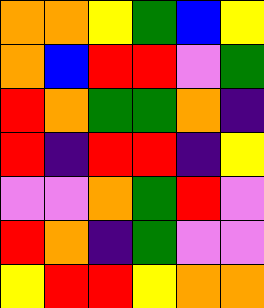[["orange", "orange", "yellow", "green", "blue", "yellow"], ["orange", "blue", "red", "red", "violet", "green"], ["red", "orange", "green", "green", "orange", "indigo"], ["red", "indigo", "red", "red", "indigo", "yellow"], ["violet", "violet", "orange", "green", "red", "violet"], ["red", "orange", "indigo", "green", "violet", "violet"], ["yellow", "red", "red", "yellow", "orange", "orange"]]